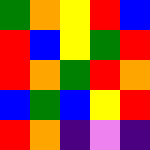[["green", "orange", "yellow", "red", "blue"], ["red", "blue", "yellow", "green", "red"], ["red", "orange", "green", "red", "orange"], ["blue", "green", "blue", "yellow", "red"], ["red", "orange", "indigo", "violet", "indigo"]]